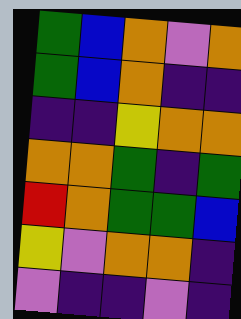[["green", "blue", "orange", "violet", "orange"], ["green", "blue", "orange", "indigo", "indigo"], ["indigo", "indigo", "yellow", "orange", "orange"], ["orange", "orange", "green", "indigo", "green"], ["red", "orange", "green", "green", "blue"], ["yellow", "violet", "orange", "orange", "indigo"], ["violet", "indigo", "indigo", "violet", "indigo"]]